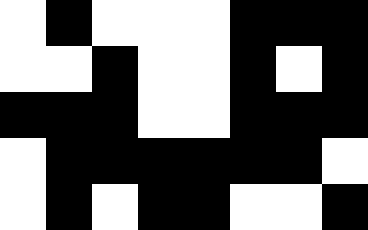[["white", "black", "white", "white", "white", "black", "black", "black"], ["white", "white", "black", "white", "white", "black", "white", "black"], ["black", "black", "black", "white", "white", "black", "black", "black"], ["white", "black", "black", "black", "black", "black", "black", "white"], ["white", "black", "white", "black", "black", "white", "white", "black"]]